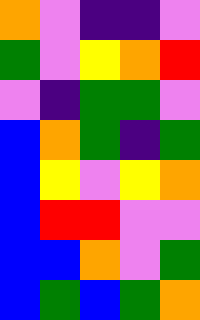[["orange", "violet", "indigo", "indigo", "violet"], ["green", "violet", "yellow", "orange", "red"], ["violet", "indigo", "green", "green", "violet"], ["blue", "orange", "green", "indigo", "green"], ["blue", "yellow", "violet", "yellow", "orange"], ["blue", "red", "red", "violet", "violet"], ["blue", "blue", "orange", "violet", "green"], ["blue", "green", "blue", "green", "orange"]]